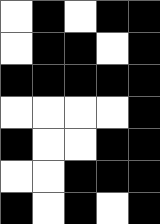[["white", "black", "white", "black", "black"], ["white", "black", "black", "white", "black"], ["black", "black", "black", "black", "black"], ["white", "white", "white", "white", "black"], ["black", "white", "white", "black", "black"], ["white", "white", "black", "black", "black"], ["black", "white", "black", "white", "black"]]